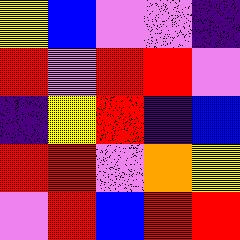[["yellow", "blue", "violet", "violet", "indigo"], ["red", "violet", "red", "red", "violet"], ["indigo", "yellow", "red", "indigo", "blue"], ["red", "red", "violet", "orange", "yellow"], ["violet", "red", "blue", "red", "red"]]